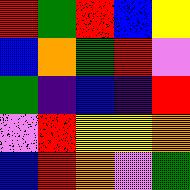[["red", "green", "red", "blue", "yellow"], ["blue", "orange", "green", "red", "violet"], ["green", "indigo", "blue", "indigo", "red"], ["violet", "red", "yellow", "yellow", "orange"], ["blue", "red", "orange", "violet", "green"]]